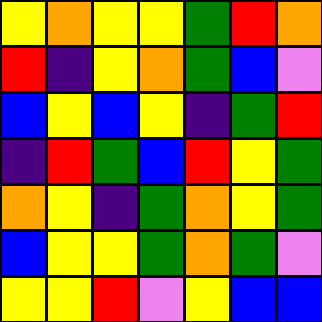[["yellow", "orange", "yellow", "yellow", "green", "red", "orange"], ["red", "indigo", "yellow", "orange", "green", "blue", "violet"], ["blue", "yellow", "blue", "yellow", "indigo", "green", "red"], ["indigo", "red", "green", "blue", "red", "yellow", "green"], ["orange", "yellow", "indigo", "green", "orange", "yellow", "green"], ["blue", "yellow", "yellow", "green", "orange", "green", "violet"], ["yellow", "yellow", "red", "violet", "yellow", "blue", "blue"]]